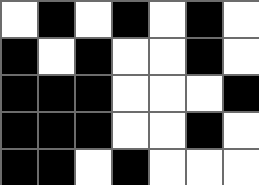[["white", "black", "white", "black", "white", "black", "white"], ["black", "white", "black", "white", "white", "black", "white"], ["black", "black", "black", "white", "white", "white", "black"], ["black", "black", "black", "white", "white", "black", "white"], ["black", "black", "white", "black", "white", "white", "white"]]